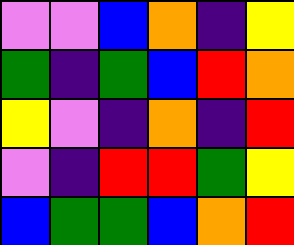[["violet", "violet", "blue", "orange", "indigo", "yellow"], ["green", "indigo", "green", "blue", "red", "orange"], ["yellow", "violet", "indigo", "orange", "indigo", "red"], ["violet", "indigo", "red", "red", "green", "yellow"], ["blue", "green", "green", "blue", "orange", "red"]]